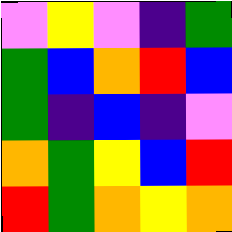[["violet", "yellow", "violet", "indigo", "green"], ["green", "blue", "orange", "red", "blue"], ["green", "indigo", "blue", "indigo", "violet"], ["orange", "green", "yellow", "blue", "red"], ["red", "green", "orange", "yellow", "orange"]]